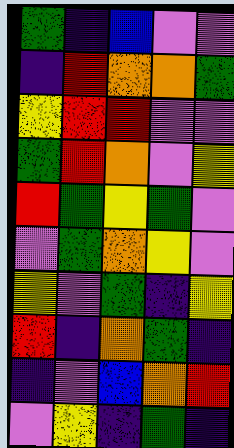[["green", "indigo", "blue", "violet", "violet"], ["indigo", "red", "orange", "orange", "green"], ["yellow", "red", "red", "violet", "violet"], ["green", "red", "orange", "violet", "yellow"], ["red", "green", "yellow", "green", "violet"], ["violet", "green", "orange", "yellow", "violet"], ["yellow", "violet", "green", "indigo", "yellow"], ["red", "indigo", "orange", "green", "indigo"], ["indigo", "violet", "blue", "orange", "red"], ["violet", "yellow", "indigo", "green", "indigo"]]